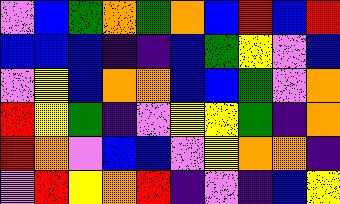[["violet", "blue", "green", "orange", "green", "orange", "blue", "red", "blue", "red"], ["blue", "blue", "blue", "indigo", "indigo", "blue", "green", "yellow", "violet", "blue"], ["violet", "yellow", "blue", "orange", "orange", "blue", "blue", "green", "violet", "orange"], ["red", "yellow", "green", "indigo", "violet", "yellow", "yellow", "green", "indigo", "orange"], ["red", "orange", "violet", "blue", "blue", "violet", "yellow", "orange", "orange", "indigo"], ["violet", "red", "yellow", "orange", "red", "indigo", "violet", "indigo", "blue", "yellow"]]